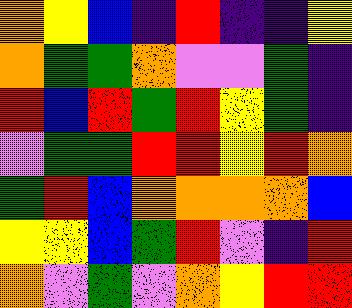[["orange", "yellow", "blue", "indigo", "red", "indigo", "indigo", "yellow"], ["orange", "green", "green", "orange", "violet", "violet", "green", "indigo"], ["red", "blue", "red", "green", "red", "yellow", "green", "indigo"], ["violet", "green", "green", "red", "red", "yellow", "red", "orange"], ["green", "red", "blue", "orange", "orange", "orange", "orange", "blue"], ["yellow", "yellow", "blue", "green", "red", "violet", "indigo", "red"], ["orange", "violet", "green", "violet", "orange", "yellow", "red", "red"]]